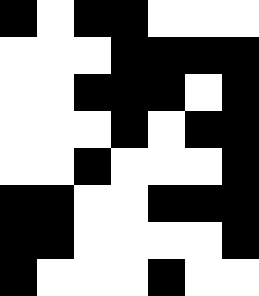[["black", "white", "black", "black", "white", "white", "white"], ["white", "white", "white", "black", "black", "black", "black"], ["white", "white", "black", "black", "black", "white", "black"], ["white", "white", "white", "black", "white", "black", "black"], ["white", "white", "black", "white", "white", "white", "black"], ["black", "black", "white", "white", "black", "black", "black"], ["black", "black", "white", "white", "white", "white", "black"], ["black", "white", "white", "white", "black", "white", "white"]]